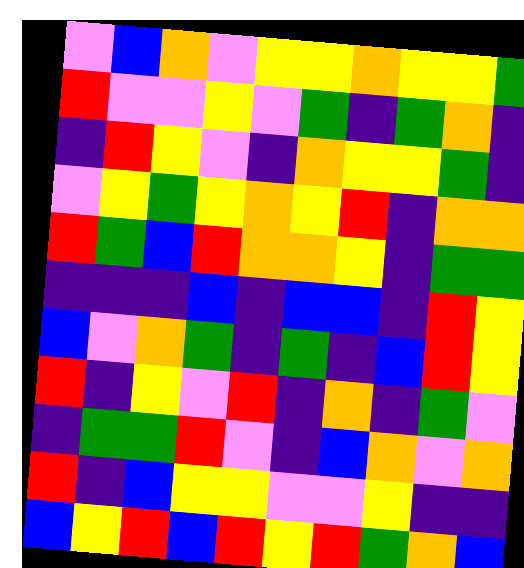[["violet", "blue", "orange", "violet", "yellow", "yellow", "orange", "yellow", "yellow", "green"], ["red", "violet", "violet", "yellow", "violet", "green", "indigo", "green", "orange", "indigo"], ["indigo", "red", "yellow", "violet", "indigo", "orange", "yellow", "yellow", "green", "indigo"], ["violet", "yellow", "green", "yellow", "orange", "yellow", "red", "indigo", "orange", "orange"], ["red", "green", "blue", "red", "orange", "orange", "yellow", "indigo", "green", "green"], ["indigo", "indigo", "indigo", "blue", "indigo", "blue", "blue", "indigo", "red", "yellow"], ["blue", "violet", "orange", "green", "indigo", "green", "indigo", "blue", "red", "yellow"], ["red", "indigo", "yellow", "violet", "red", "indigo", "orange", "indigo", "green", "violet"], ["indigo", "green", "green", "red", "violet", "indigo", "blue", "orange", "violet", "orange"], ["red", "indigo", "blue", "yellow", "yellow", "violet", "violet", "yellow", "indigo", "indigo"], ["blue", "yellow", "red", "blue", "red", "yellow", "red", "green", "orange", "blue"]]